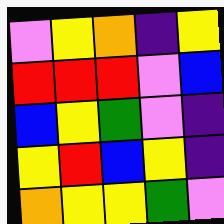[["violet", "yellow", "orange", "indigo", "yellow"], ["red", "red", "red", "violet", "blue"], ["blue", "yellow", "green", "violet", "indigo"], ["yellow", "red", "blue", "yellow", "indigo"], ["orange", "yellow", "yellow", "green", "violet"]]